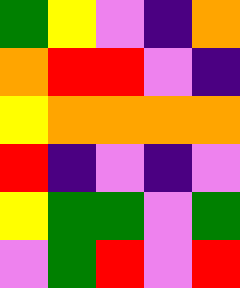[["green", "yellow", "violet", "indigo", "orange"], ["orange", "red", "red", "violet", "indigo"], ["yellow", "orange", "orange", "orange", "orange"], ["red", "indigo", "violet", "indigo", "violet"], ["yellow", "green", "green", "violet", "green"], ["violet", "green", "red", "violet", "red"]]